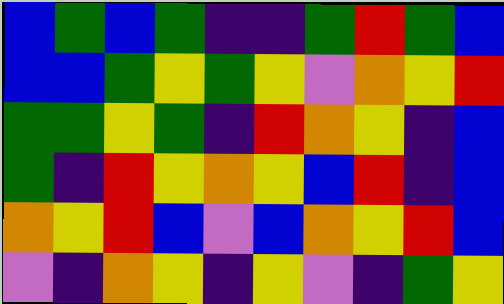[["blue", "green", "blue", "green", "indigo", "indigo", "green", "red", "green", "blue"], ["blue", "blue", "green", "yellow", "green", "yellow", "violet", "orange", "yellow", "red"], ["green", "green", "yellow", "green", "indigo", "red", "orange", "yellow", "indigo", "blue"], ["green", "indigo", "red", "yellow", "orange", "yellow", "blue", "red", "indigo", "blue"], ["orange", "yellow", "red", "blue", "violet", "blue", "orange", "yellow", "red", "blue"], ["violet", "indigo", "orange", "yellow", "indigo", "yellow", "violet", "indigo", "green", "yellow"]]